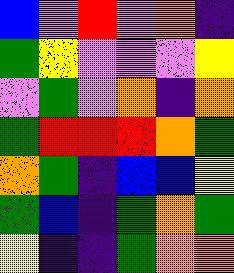[["blue", "violet", "red", "violet", "orange", "indigo"], ["green", "yellow", "violet", "violet", "violet", "yellow"], ["violet", "green", "violet", "orange", "indigo", "orange"], ["green", "red", "red", "red", "orange", "green"], ["orange", "green", "indigo", "blue", "blue", "yellow"], ["green", "blue", "indigo", "green", "orange", "green"], ["yellow", "indigo", "indigo", "green", "orange", "orange"]]